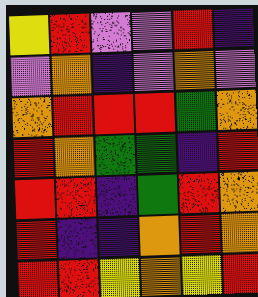[["yellow", "red", "violet", "violet", "red", "indigo"], ["violet", "orange", "indigo", "violet", "orange", "violet"], ["orange", "red", "red", "red", "green", "orange"], ["red", "orange", "green", "green", "indigo", "red"], ["red", "red", "indigo", "green", "red", "orange"], ["red", "indigo", "indigo", "orange", "red", "orange"], ["red", "red", "yellow", "orange", "yellow", "red"]]